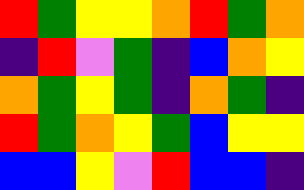[["red", "green", "yellow", "yellow", "orange", "red", "green", "orange"], ["indigo", "red", "violet", "green", "indigo", "blue", "orange", "yellow"], ["orange", "green", "yellow", "green", "indigo", "orange", "green", "indigo"], ["red", "green", "orange", "yellow", "green", "blue", "yellow", "yellow"], ["blue", "blue", "yellow", "violet", "red", "blue", "blue", "indigo"]]